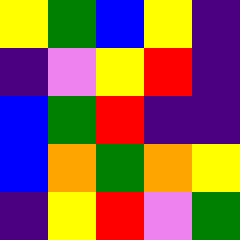[["yellow", "green", "blue", "yellow", "indigo"], ["indigo", "violet", "yellow", "red", "indigo"], ["blue", "green", "red", "indigo", "indigo"], ["blue", "orange", "green", "orange", "yellow"], ["indigo", "yellow", "red", "violet", "green"]]